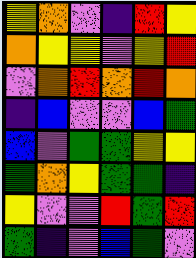[["yellow", "orange", "violet", "indigo", "red", "yellow"], ["orange", "yellow", "yellow", "violet", "yellow", "red"], ["violet", "orange", "red", "orange", "red", "orange"], ["indigo", "blue", "violet", "violet", "blue", "green"], ["blue", "violet", "green", "green", "yellow", "yellow"], ["green", "orange", "yellow", "green", "green", "indigo"], ["yellow", "violet", "violet", "red", "green", "red"], ["green", "indigo", "violet", "blue", "green", "violet"]]